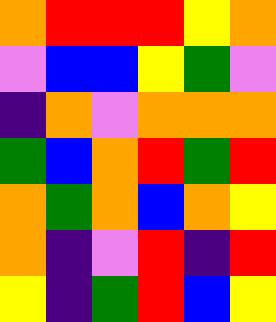[["orange", "red", "red", "red", "yellow", "orange"], ["violet", "blue", "blue", "yellow", "green", "violet"], ["indigo", "orange", "violet", "orange", "orange", "orange"], ["green", "blue", "orange", "red", "green", "red"], ["orange", "green", "orange", "blue", "orange", "yellow"], ["orange", "indigo", "violet", "red", "indigo", "red"], ["yellow", "indigo", "green", "red", "blue", "yellow"]]